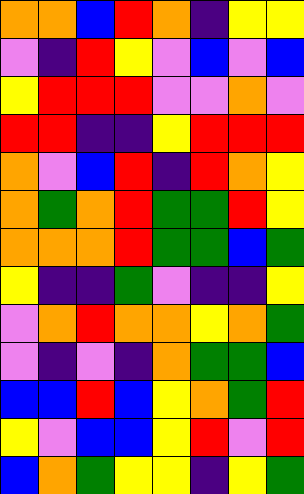[["orange", "orange", "blue", "red", "orange", "indigo", "yellow", "yellow"], ["violet", "indigo", "red", "yellow", "violet", "blue", "violet", "blue"], ["yellow", "red", "red", "red", "violet", "violet", "orange", "violet"], ["red", "red", "indigo", "indigo", "yellow", "red", "red", "red"], ["orange", "violet", "blue", "red", "indigo", "red", "orange", "yellow"], ["orange", "green", "orange", "red", "green", "green", "red", "yellow"], ["orange", "orange", "orange", "red", "green", "green", "blue", "green"], ["yellow", "indigo", "indigo", "green", "violet", "indigo", "indigo", "yellow"], ["violet", "orange", "red", "orange", "orange", "yellow", "orange", "green"], ["violet", "indigo", "violet", "indigo", "orange", "green", "green", "blue"], ["blue", "blue", "red", "blue", "yellow", "orange", "green", "red"], ["yellow", "violet", "blue", "blue", "yellow", "red", "violet", "red"], ["blue", "orange", "green", "yellow", "yellow", "indigo", "yellow", "green"]]